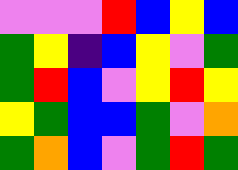[["violet", "violet", "violet", "red", "blue", "yellow", "blue"], ["green", "yellow", "indigo", "blue", "yellow", "violet", "green"], ["green", "red", "blue", "violet", "yellow", "red", "yellow"], ["yellow", "green", "blue", "blue", "green", "violet", "orange"], ["green", "orange", "blue", "violet", "green", "red", "green"]]